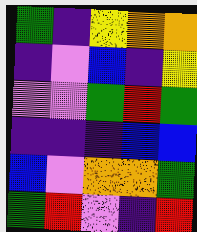[["green", "indigo", "yellow", "orange", "orange"], ["indigo", "violet", "blue", "indigo", "yellow"], ["violet", "violet", "green", "red", "green"], ["indigo", "indigo", "indigo", "blue", "blue"], ["blue", "violet", "orange", "orange", "green"], ["green", "red", "violet", "indigo", "red"]]